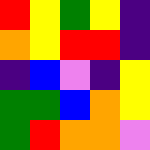[["red", "yellow", "green", "yellow", "indigo"], ["orange", "yellow", "red", "red", "indigo"], ["indigo", "blue", "violet", "indigo", "yellow"], ["green", "green", "blue", "orange", "yellow"], ["green", "red", "orange", "orange", "violet"]]